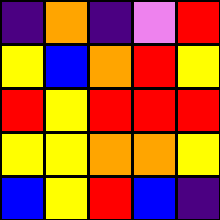[["indigo", "orange", "indigo", "violet", "red"], ["yellow", "blue", "orange", "red", "yellow"], ["red", "yellow", "red", "red", "red"], ["yellow", "yellow", "orange", "orange", "yellow"], ["blue", "yellow", "red", "blue", "indigo"]]